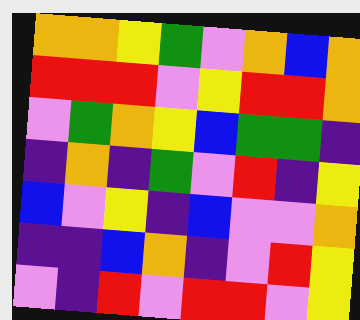[["orange", "orange", "yellow", "green", "violet", "orange", "blue", "orange"], ["red", "red", "red", "violet", "yellow", "red", "red", "orange"], ["violet", "green", "orange", "yellow", "blue", "green", "green", "indigo"], ["indigo", "orange", "indigo", "green", "violet", "red", "indigo", "yellow"], ["blue", "violet", "yellow", "indigo", "blue", "violet", "violet", "orange"], ["indigo", "indigo", "blue", "orange", "indigo", "violet", "red", "yellow"], ["violet", "indigo", "red", "violet", "red", "red", "violet", "yellow"]]